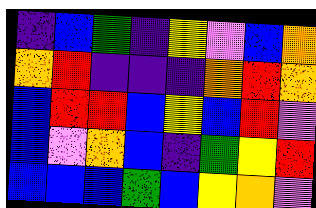[["indigo", "blue", "green", "indigo", "yellow", "violet", "blue", "orange"], ["orange", "red", "indigo", "indigo", "indigo", "orange", "red", "orange"], ["blue", "red", "red", "blue", "yellow", "blue", "red", "violet"], ["blue", "violet", "orange", "blue", "indigo", "green", "yellow", "red"], ["blue", "blue", "blue", "green", "blue", "yellow", "orange", "violet"]]